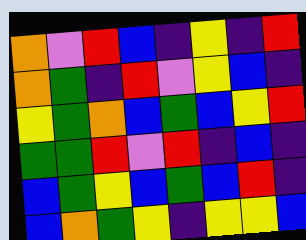[["orange", "violet", "red", "blue", "indigo", "yellow", "indigo", "red"], ["orange", "green", "indigo", "red", "violet", "yellow", "blue", "indigo"], ["yellow", "green", "orange", "blue", "green", "blue", "yellow", "red"], ["green", "green", "red", "violet", "red", "indigo", "blue", "indigo"], ["blue", "green", "yellow", "blue", "green", "blue", "red", "indigo"], ["blue", "orange", "green", "yellow", "indigo", "yellow", "yellow", "blue"]]